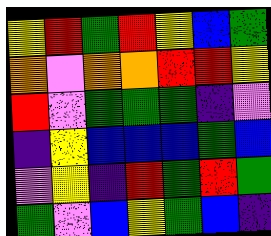[["yellow", "red", "green", "red", "yellow", "blue", "green"], ["orange", "violet", "orange", "orange", "red", "red", "yellow"], ["red", "violet", "green", "green", "green", "indigo", "violet"], ["indigo", "yellow", "blue", "blue", "blue", "green", "blue"], ["violet", "yellow", "indigo", "red", "green", "red", "green"], ["green", "violet", "blue", "yellow", "green", "blue", "indigo"]]